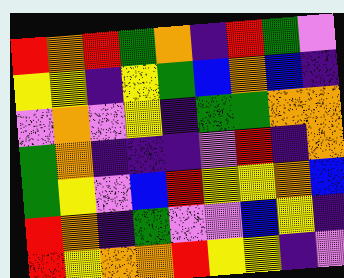[["red", "orange", "red", "green", "orange", "indigo", "red", "green", "violet"], ["yellow", "yellow", "indigo", "yellow", "green", "blue", "orange", "blue", "indigo"], ["violet", "orange", "violet", "yellow", "indigo", "green", "green", "orange", "orange"], ["green", "orange", "indigo", "indigo", "indigo", "violet", "red", "indigo", "orange"], ["green", "yellow", "violet", "blue", "red", "yellow", "yellow", "orange", "blue"], ["red", "orange", "indigo", "green", "violet", "violet", "blue", "yellow", "indigo"], ["red", "yellow", "orange", "orange", "red", "yellow", "yellow", "indigo", "violet"]]